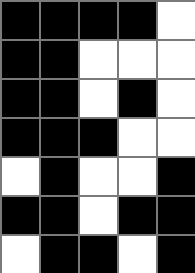[["black", "black", "black", "black", "white"], ["black", "black", "white", "white", "white"], ["black", "black", "white", "black", "white"], ["black", "black", "black", "white", "white"], ["white", "black", "white", "white", "black"], ["black", "black", "white", "black", "black"], ["white", "black", "black", "white", "black"]]